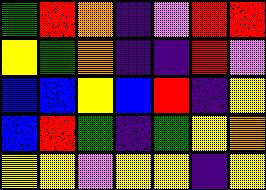[["green", "red", "orange", "indigo", "violet", "red", "red"], ["yellow", "green", "orange", "indigo", "indigo", "red", "violet"], ["blue", "blue", "yellow", "blue", "red", "indigo", "yellow"], ["blue", "red", "green", "indigo", "green", "yellow", "orange"], ["yellow", "yellow", "violet", "yellow", "yellow", "indigo", "yellow"]]